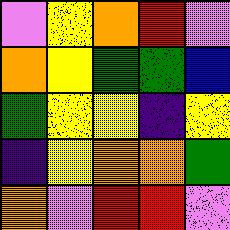[["violet", "yellow", "orange", "red", "violet"], ["orange", "yellow", "green", "green", "blue"], ["green", "yellow", "yellow", "indigo", "yellow"], ["indigo", "yellow", "orange", "orange", "green"], ["orange", "violet", "red", "red", "violet"]]